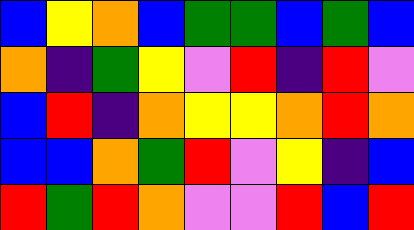[["blue", "yellow", "orange", "blue", "green", "green", "blue", "green", "blue"], ["orange", "indigo", "green", "yellow", "violet", "red", "indigo", "red", "violet"], ["blue", "red", "indigo", "orange", "yellow", "yellow", "orange", "red", "orange"], ["blue", "blue", "orange", "green", "red", "violet", "yellow", "indigo", "blue"], ["red", "green", "red", "orange", "violet", "violet", "red", "blue", "red"]]